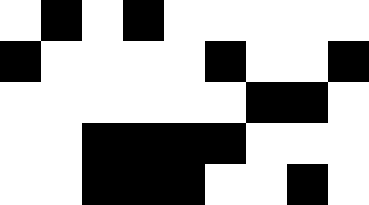[["white", "black", "white", "black", "white", "white", "white", "white", "white"], ["black", "white", "white", "white", "white", "black", "white", "white", "black"], ["white", "white", "white", "white", "white", "white", "black", "black", "white"], ["white", "white", "black", "black", "black", "black", "white", "white", "white"], ["white", "white", "black", "black", "black", "white", "white", "black", "white"]]